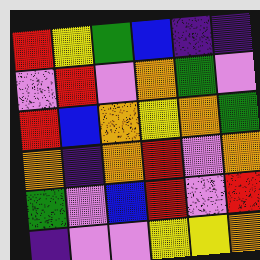[["red", "yellow", "green", "blue", "indigo", "indigo"], ["violet", "red", "violet", "orange", "green", "violet"], ["red", "blue", "orange", "yellow", "orange", "green"], ["orange", "indigo", "orange", "red", "violet", "orange"], ["green", "violet", "blue", "red", "violet", "red"], ["indigo", "violet", "violet", "yellow", "yellow", "orange"]]